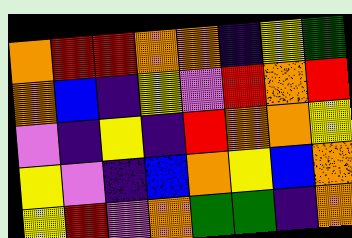[["orange", "red", "red", "orange", "orange", "indigo", "yellow", "green"], ["orange", "blue", "indigo", "yellow", "violet", "red", "orange", "red"], ["violet", "indigo", "yellow", "indigo", "red", "orange", "orange", "yellow"], ["yellow", "violet", "indigo", "blue", "orange", "yellow", "blue", "orange"], ["yellow", "red", "violet", "orange", "green", "green", "indigo", "orange"]]